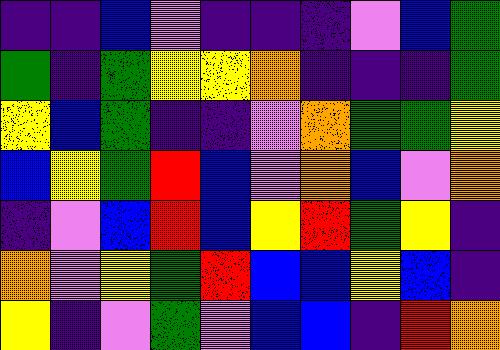[["indigo", "indigo", "blue", "violet", "indigo", "indigo", "indigo", "violet", "blue", "green"], ["green", "indigo", "green", "yellow", "yellow", "orange", "indigo", "indigo", "indigo", "green"], ["yellow", "blue", "green", "indigo", "indigo", "violet", "orange", "green", "green", "yellow"], ["blue", "yellow", "green", "red", "blue", "violet", "orange", "blue", "violet", "orange"], ["indigo", "violet", "blue", "red", "blue", "yellow", "red", "green", "yellow", "indigo"], ["orange", "violet", "yellow", "green", "red", "blue", "blue", "yellow", "blue", "indigo"], ["yellow", "indigo", "violet", "green", "violet", "blue", "blue", "indigo", "red", "orange"]]